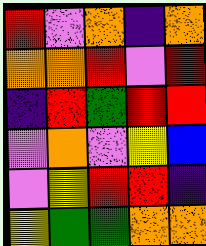[["red", "violet", "orange", "indigo", "orange"], ["orange", "orange", "red", "violet", "red"], ["indigo", "red", "green", "red", "red"], ["violet", "orange", "violet", "yellow", "blue"], ["violet", "yellow", "red", "red", "indigo"], ["yellow", "green", "green", "orange", "orange"]]